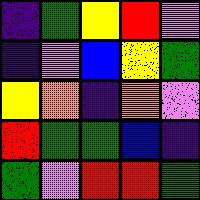[["indigo", "green", "yellow", "red", "violet"], ["indigo", "violet", "blue", "yellow", "green"], ["yellow", "orange", "indigo", "orange", "violet"], ["red", "green", "green", "blue", "indigo"], ["green", "violet", "red", "red", "green"]]